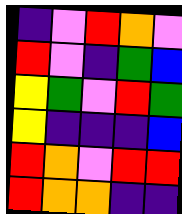[["indigo", "violet", "red", "orange", "violet"], ["red", "violet", "indigo", "green", "blue"], ["yellow", "green", "violet", "red", "green"], ["yellow", "indigo", "indigo", "indigo", "blue"], ["red", "orange", "violet", "red", "red"], ["red", "orange", "orange", "indigo", "indigo"]]